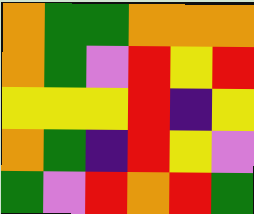[["orange", "green", "green", "orange", "orange", "orange"], ["orange", "green", "violet", "red", "yellow", "red"], ["yellow", "yellow", "yellow", "red", "indigo", "yellow"], ["orange", "green", "indigo", "red", "yellow", "violet"], ["green", "violet", "red", "orange", "red", "green"]]